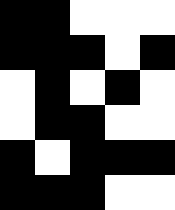[["black", "black", "white", "white", "white"], ["black", "black", "black", "white", "black"], ["white", "black", "white", "black", "white"], ["white", "black", "black", "white", "white"], ["black", "white", "black", "black", "black"], ["black", "black", "black", "white", "white"]]